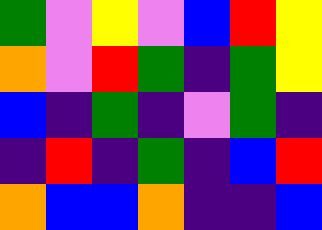[["green", "violet", "yellow", "violet", "blue", "red", "yellow"], ["orange", "violet", "red", "green", "indigo", "green", "yellow"], ["blue", "indigo", "green", "indigo", "violet", "green", "indigo"], ["indigo", "red", "indigo", "green", "indigo", "blue", "red"], ["orange", "blue", "blue", "orange", "indigo", "indigo", "blue"]]